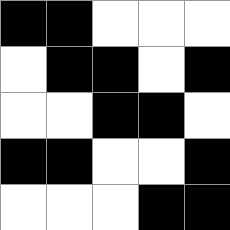[["black", "black", "white", "white", "white"], ["white", "black", "black", "white", "black"], ["white", "white", "black", "black", "white"], ["black", "black", "white", "white", "black"], ["white", "white", "white", "black", "black"]]